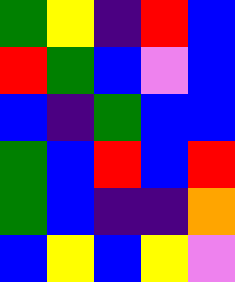[["green", "yellow", "indigo", "red", "blue"], ["red", "green", "blue", "violet", "blue"], ["blue", "indigo", "green", "blue", "blue"], ["green", "blue", "red", "blue", "red"], ["green", "blue", "indigo", "indigo", "orange"], ["blue", "yellow", "blue", "yellow", "violet"]]